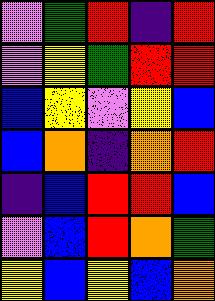[["violet", "green", "red", "indigo", "red"], ["violet", "yellow", "green", "red", "red"], ["blue", "yellow", "violet", "yellow", "blue"], ["blue", "orange", "indigo", "orange", "red"], ["indigo", "blue", "red", "red", "blue"], ["violet", "blue", "red", "orange", "green"], ["yellow", "blue", "yellow", "blue", "orange"]]